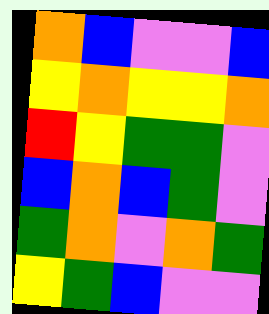[["orange", "blue", "violet", "violet", "blue"], ["yellow", "orange", "yellow", "yellow", "orange"], ["red", "yellow", "green", "green", "violet"], ["blue", "orange", "blue", "green", "violet"], ["green", "orange", "violet", "orange", "green"], ["yellow", "green", "blue", "violet", "violet"]]